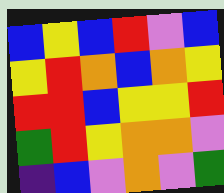[["blue", "yellow", "blue", "red", "violet", "blue"], ["yellow", "red", "orange", "blue", "orange", "yellow"], ["red", "red", "blue", "yellow", "yellow", "red"], ["green", "red", "yellow", "orange", "orange", "violet"], ["indigo", "blue", "violet", "orange", "violet", "green"]]